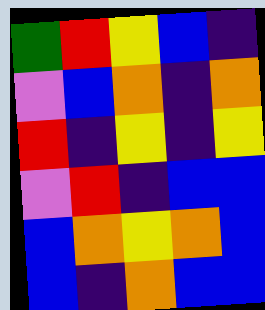[["green", "red", "yellow", "blue", "indigo"], ["violet", "blue", "orange", "indigo", "orange"], ["red", "indigo", "yellow", "indigo", "yellow"], ["violet", "red", "indigo", "blue", "blue"], ["blue", "orange", "yellow", "orange", "blue"], ["blue", "indigo", "orange", "blue", "blue"]]